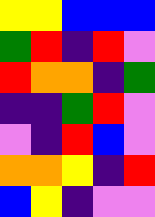[["yellow", "yellow", "blue", "blue", "blue"], ["green", "red", "indigo", "red", "violet"], ["red", "orange", "orange", "indigo", "green"], ["indigo", "indigo", "green", "red", "violet"], ["violet", "indigo", "red", "blue", "violet"], ["orange", "orange", "yellow", "indigo", "red"], ["blue", "yellow", "indigo", "violet", "violet"]]